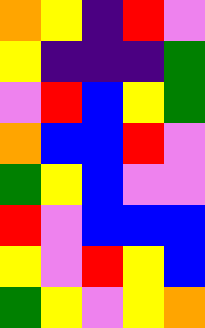[["orange", "yellow", "indigo", "red", "violet"], ["yellow", "indigo", "indigo", "indigo", "green"], ["violet", "red", "blue", "yellow", "green"], ["orange", "blue", "blue", "red", "violet"], ["green", "yellow", "blue", "violet", "violet"], ["red", "violet", "blue", "blue", "blue"], ["yellow", "violet", "red", "yellow", "blue"], ["green", "yellow", "violet", "yellow", "orange"]]